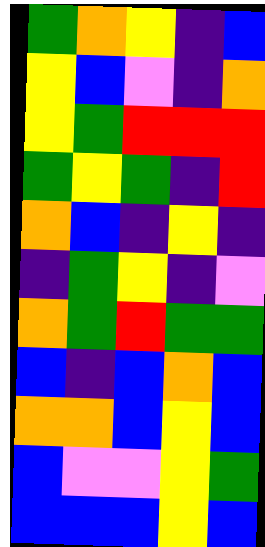[["green", "orange", "yellow", "indigo", "blue"], ["yellow", "blue", "violet", "indigo", "orange"], ["yellow", "green", "red", "red", "red"], ["green", "yellow", "green", "indigo", "red"], ["orange", "blue", "indigo", "yellow", "indigo"], ["indigo", "green", "yellow", "indigo", "violet"], ["orange", "green", "red", "green", "green"], ["blue", "indigo", "blue", "orange", "blue"], ["orange", "orange", "blue", "yellow", "blue"], ["blue", "violet", "violet", "yellow", "green"], ["blue", "blue", "blue", "yellow", "blue"]]